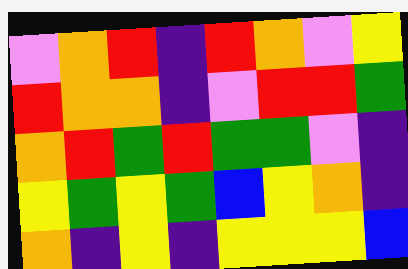[["violet", "orange", "red", "indigo", "red", "orange", "violet", "yellow"], ["red", "orange", "orange", "indigo", "violet", "red", "red", "green"], ["orange", "red", "green", "red", "green", "green", "violet", "indigo"], ["yellow", "green", "yellow", "green", "blue", "yellow", "orange", "indigo"], ["orange", "indigo", "yellow", "indigo", "yellow", "yellow", "yellow", "blue"]]